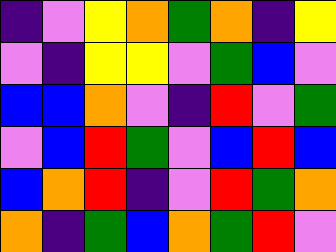[["indigo", "violet", "yellow", "orange", "green", "orange", "indigo", "yellow"], ["violet", "indigo", "yellow", "yellow", "violet", "green", "blue", "violet"], ["blue", "blue", "orange", "violet", "indigo", "red", "violet", "green"], ["violet", "blue", "red", "green", "violet", "blue", "red", "blue"], ["blue", "orange", "red", "indigo", "violet", "red", "green", "orange"], ["orange", "indigo", "green", "blue", "orange", "green", "red", "violet"]]